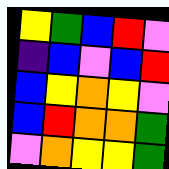[["yellow", "green", "blue", "red", "violet"], ["indigo", "blue", "violet", "blue", "red"], ["blue", "yellow", "orange", "yellow", "violet"], ["blue", "red", "orange", "orange", "green"], ["violet", "orange", "yellow", "yellow", "green"]]